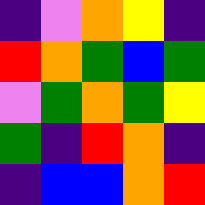[["indigo", "violet", "orange", "yellow", "indigo"], ["red", "orange", "green", "blue", "green"], ["violet", "green", "orange", "green", "yellow"], ["green", "indigo", "red", "orange", "indigo"], ["indigo", "blue", "blue", "orange", "red"]]